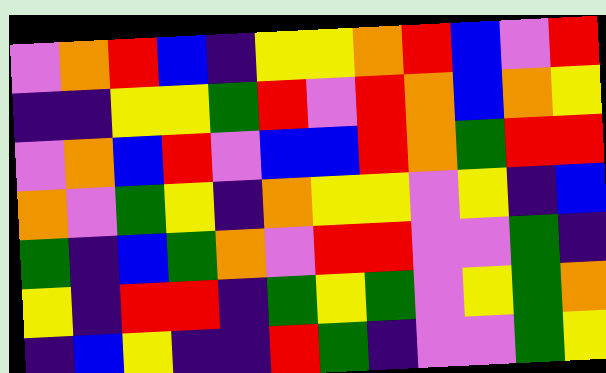[["violet", "orange", "red", "blue", "indigo", "yellow", "yellow", "orange", "red", "blue", "violet", "red"], ["indigo", "indigo", "yellow", "yellow", "green", "red", "violet", "red", "orange", "blue", "orange", "yellow"], ["violet", "orange", "blue", "red", "violet", "blue", "blue", "red", "orange", "green", "red", "red"], ["orange", "violet", "green", "yellow", "indigo", "orange", "yellow", "yellow", "violet", "yellow", "indigo", "blue"], ["green", "indigo", "blue", "green", "orange", "violet", "red", "red", "violet", "violet", "green", "indigo"], ["yellow", "indigo", "red", "red", "indigo", "green", "yellow", "green", "violet", "yellow", "green", "orange"], ["indigo", "blue", "yellow", "indigo", "indigo", "red", "green", "indigo", "violet", "violet", "green", "yellow"]]